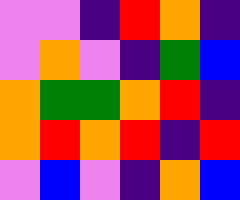[["violet", "violet", "indigo", "red", "orange", "indigo"], ["violet", "orange", "violet", "indigo", "green", "blue"], ["orange", "green", "green", "orange", "red", "indigo"], ["orange", "red", "orange", "red", "indigo", "red"], ["violet", "blue", "violet", "indigo", "orange", "blue"]]